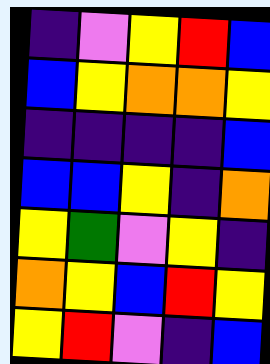[["indigo", "violet", "yellow", "red", "blue"], ["blue", "yellow", "orange", "orange", "yellow"], ["indigo", "indigo", "indigo", "indigo", "blue"], ["blue", "blue", "yellow", "indigo", "orange"], ["yellow", "green", "violet", "yellow", "indigo"], ["orange", "yellow", "blue", "red", "yellow"], ["yellow", "red", "violet", "indigo", "blue"]]